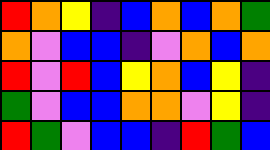[["red", "orange", "yellow", "indigo", "blue", "orange", "blue", "orange", "green"], ["orange", "violet", "blue", "blue", "indigo", "violet", "orange", "blue", "orange"], ["red", "violet", "red", "blue", "yellow", "orange", "blue", "yellow", "indigo"], ["green", "violet", "blue", "blue", "orange", "orange", "violet", "yellow", "indigo"], ["red", "green", "violet", "blue", "blue", "indigo", "red", "green", "blue"]]